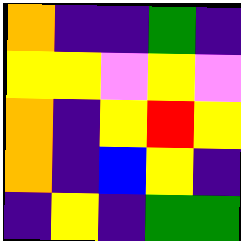[["orange", "indigo", "indigo", "green", "indigo"], ["yellow", "yellow", "violet", "yellow", "violet"], ["orange", "indigo", "yellow", "red", "yellow"], ["orange", "indigo", "blue", "yellow", "indigo"], ["indigo", "yellow", "indigo", "green", "green"]]